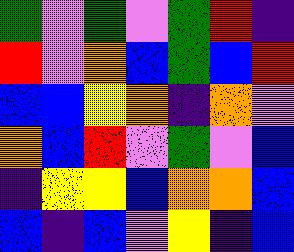[["green", "violet", "green", "violet", "green", "red", "indigo"], ["red", "violet", "orange", "blue", "green", "blue", "red"], ["blue", "blue", "yellow", "orange", "indigo", "orange", "violet"], ["orange", "blue", "red", "violet", "green", "violet", "blue"], ["indigo", "yellow", "yellow", "blue", "orange", "orange", "blue"], ["blue", "indigo", "blue", "violet", "yellow", "indigo", "blue"]]